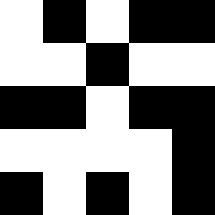[["white", "black", "white", "black", "black"], ["white", "white", "black", "white", "white"], ["black", "black", "white", "black", "black"], ["white", "white", "white", "white", "black"], ["black", "white", "black", "white", "black"]]